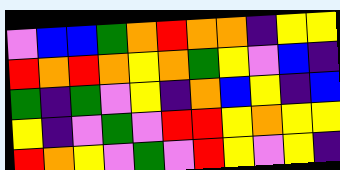[["violet", "blue", "blue", "green", "orange", "red", "orange", "orange", "indigo", "yellow", "yellow"], ["red", "orange", "red", "orange", "yellow", "orange", "green", "yellow", "violet", "blue", "indigo"], ["green", "indigo", "green", "violet", "yellow", "indigo", "orange", "blue", "yellow", "indigo", "blue"], ["yellow", "indigo", "violet", "green", "violet", "red", "red", "yellow", "orange", "yellow", "yellow"], ["red", "orange", "yellow", "violet", "green", "violet", "red", "yellow", "violet", "yellow", "indigo"]]